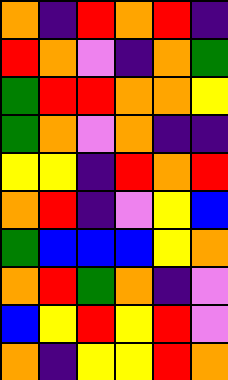[["orange", "indigo", "red", "orange", "red", "indigo"], ["red", "orange", "violet", "indigo", "orange", "green"], ["green", "red", "red", "orange", "orange", "yellow"], ["green", "orange", "violet", "orange", "indigo", "indigo"], ["yellow", "yellow", "indigo", "red", "orange", "red"], ["orange", "red", "indigo", "violet", "yellow", "blue"], ["green", "blue", "blue", "blue", "yellow", "orange"], ["orange", "red", "green", "orange", "indigo", "violet"], ["blue", "yellow", "red", "yellow", "red", "violet"], ["orange", "indigo", "yellow", "yellow", "red", "orange"]]